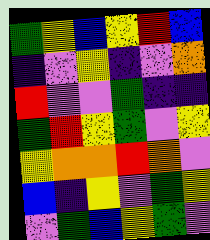[["green", "yellow", "blue", "yellow", "red", "blue"], ["indigo", "violet", "yellow", "indigo", "violet", "orange"], ["red", "violet", "violet", "green", "indigo", "indigo"], ["green", "red", "yellow", "green", "violet", "yellow"], ["yellow", "orange", "orange", "red", "orange", "violet"], ["blue", "indigo", "yellow", "violet", "green", "yellow"], ["violet", "green", "blue", "yellow", "green", "violet"]]